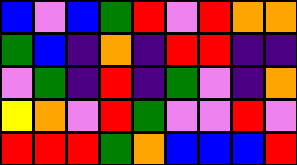[["blue", "violet", "blue", "green", "red", "violet", "red", "orange", "orange"], ["green", "blue", "indigo", "orange", "indigo", "red", "red", "indigo", "indigo"], ["violet", "green", "indigo", "red", "indigo", "green", "violet", "indigo", "orange"], ["yellow", "orange", "violet", "red", "green", "violet", "violet", "red", "violet"], ["red", "red", "red", "green", "orange", "blue", "blue", "blue", "red"]]